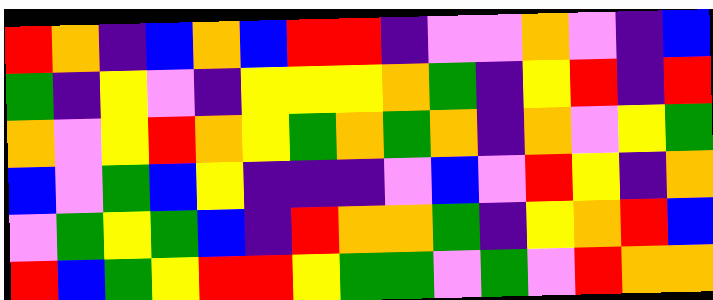[["red", "orange", "indigo", "blue", "orange", "blue", "red", "red", "indigo", "violet", "violet", "orange", "violet", "indigo", "blue"], ["green", "indigo", "yellow", "violet", "indigo", "yellow", "yellow", "yellow", "orange", "green", "indigo", "yellow", "red", "indigo", "red"], ["orange", "violet", "yellow", "red", "orange", "yellow", "green", "orange", "green", "orange", "indigo", "orange", "violet", "yellow", "green"], ["blue", "violet", "green", "blue", "yellow", "indigo", "indigo", "indigo", "violet", "blue", "violet", "red", "yellow", "indigo", "orange"], ["violet", "green", "yellow", "green", "blue", "indigo", "red", "orange", "orange", "green", "indigo", "yellow", "orange", "red", "blue"], ["red", "blue", "green", "yellow", "red", "red", "yellow", "green", "green", "violet", "green", "violet", "red", "orange", "orange"]]